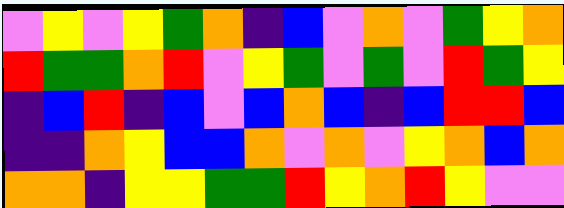[["violet", "yellow", "violet", "yellow", "green", "orange", "indigo", "blue", "violet", "orange", "violet", "green", "yellow", "orange"], ["red", "green", "green", "orange", "red", "violet", "yellow", "green", "violet", "green", "violet", "red", "green", "yellow"], ["indigo", "blue", "red", "indigo", "blue", "violet", "blue", "orange", "blue", "indigo", "blue", "red", "red", "blue"], ["indigo", "indigo", "orange", "yellow", "blue", "blue", "orange", "violet", "orange", "violet", "yellow", "orange", "blue", "orange"], ["orange", "orange", "indigo", "yellow", "yellow", "green", "green", "red", "yellow", "orange", "red", "yellow", "violet", "violet"]]